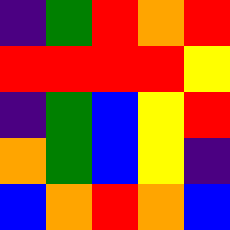[["indigo", "green", "red", "orange", "red"], ["red", "red", "red", "red", "yellow"], ["indigo", "green", "blue", "yellow", "red"], ["orange", "green", "blue", "yellow", "indigo"], ["blue", "orange", "red", "orange", "blue"]]